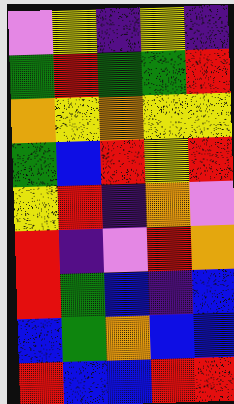[["violet", "yellow", "indigo", "yellow", "indigo"], ["green", "red", "green", "green", "red"], ["orange", "yellow", "orange", "yellow", "yellow"], ["green", "blue", "red", "yellow", "red"], ["yellow", "red", "indigo", "orange", "violet"], ["red", "indigo", "violet", "red", "orange"], ["red", "green", "blue", "indigo", "blue"], ["blue", "green", "orange", "blue", "blue"], ["red", "blue", "blue", "red", "red"]]